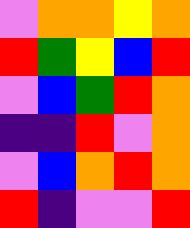[["violet", "orange", "orange", "yellow", "orange"], ["red", "green", "yellow", "blue", "red"], ["violet", "blue", "green", "red", "orange"], ["indigo", "indigo", "red", "violet", "orange"], ["violet", "blue", "orange", "red", "orange"], ["red", "indigo", "violet", "violet", "red"]]